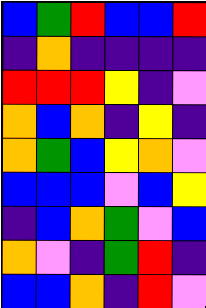[["blue", "green", "red", "blue", "blue", "red"], ["indigo", "orange", "indigo", "indigo", "indigo", "indigo"], ["red", "red", "red", "yellow", "indigo", "violet"], ["orange", "blue", "orange", "indigo", "yellow", "indigo"], ["orange", "green", "blue", "yellow", "orange", "violet"], ["blue", "blue", "blue", "violet", "blue", "yellow"], ["indigo", "blue", "orange", "green", "violet", "blue"], ["orange", "violet", "indigo", "green", "red", "indigo"], ["blue", "blue", "orange", "indigo", "red", "violet"]]